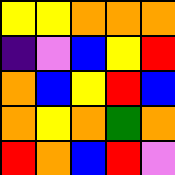[["yellow", "yellow", "orange", "orange", "orange"], ["indigo", "violet", "blue", "yellow", "red"], ["orange", "blue", "yellow", "red", "blue"], ["orange", "yellow", "orange", "green", "orange"], ["red", "orange", "blue", "red", "violet"]]